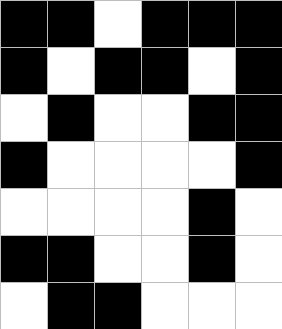[["black", "black", "white", "black", "black", "black"], ["black", "white", "black", "black", "white", "black"], ["white", "black", "white", "white", "black", "black"], ["black", "white", "white", "white", "white", "black"], ["white", "white", "white", "white", "black", "white"], ["black", "black", "white", "white", "black", "white"], ["white", "black", "black", "white", "white", "white"]]